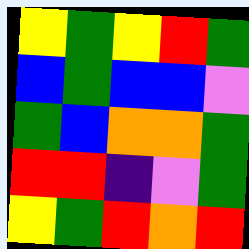[["yellow", "green", "yellow", "red", "green"], ["blue", "green", "blue", "blue", "violet"], ["green", "blue", "orange", "orange", "green"], ["red", "red", "indigo", "violet", "green"], ["yellow", "green", "red", "orange", "red"]]